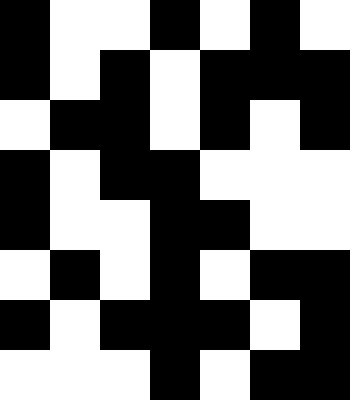[["black", "white", "white", "black", "white", "black", "white"], ["black", "white", "black", "white", "black", "black", "black"], ["white", "black", "black", "white", "black", "white", "black"], ["black", "white", "black", "black", "white", "white", "white"], ["black", "white", "white", "black", "black", "white", "white"], ["white", "black", "white", "black", "white", "black", "black"], ["black", "white", "black", "black", "black", "white", "black"], ["white", "white", "white", "black", "white", "black", "black"]]